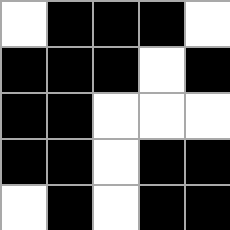[["white", "black", "black", "black", "white"], ["black", "black", "black", "white", "black"], ["black", "black", "white", "white", "white"], ["black", "black", "white", "black", "black"], ["white", "black", "white", "black", "black"]]